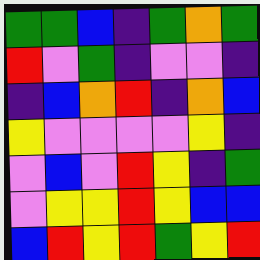[["green", "green", "blue", "indigo", "green", "orange", "green"], ["red", "violet", "green", "indigo", "violet", "violet", "indigo"], ["indigo", "blue", "orange", "red", "indigo", "orange", "blue"], ["yellow", "violet", "violet", "violet", "violet", "yellow", "indigo"], ["violet", "blue", "violet", "red", "yellow", "indigo", "green"], ["violet", "yellow", "yellow", "red", "yellow", "blue", "blue"], ["blue", "red", "yellow", "red", "green", "yellow", "red"]]